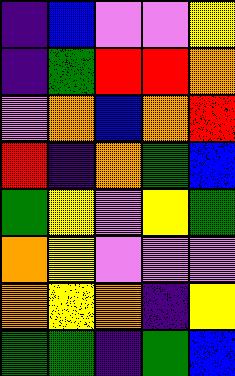[["indigo", "blue", "violet", "violet", "yellow"], ["indigo", "green", "red", "red", "orange"], ["violet", "orange", "blue", "orange", "red"], ["red", "indigo", "orange", "green", "blue"], ["green", "yellow", "violet", "yellow", "green"], ["orange", "yellow", "violet", "violet", "violet"], ["orange", "yellow", "orange", "indigo", "yellow"], ["green", "green", "indigo", "green", "blue"]]